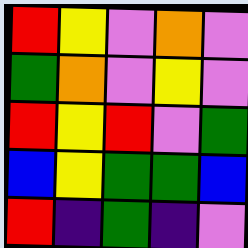[["red", "yellow", "violet", "orange", "violet"], ["green", "orange", "violet", "yellow", "violet"], ["red", "yellow", "red", "violet", "green"], ["blue", "yellow", "green", "green", "blue"], ["red", "indigo", "green", "indigo", "violet"]]